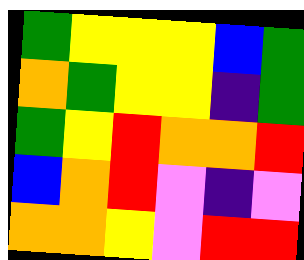[["green", "yellow", "yellow", "yellow", "blue", "green"], ["orange", "green", "yellow", "yellow", "indigo", "green"], ["green", "yellow", "red", "orange", "orange", "red"], ["blue", "orange", "red", "violet", "indigo", "violet"], ["orange", "orange", "yellow", "violet", "red", "red"]]